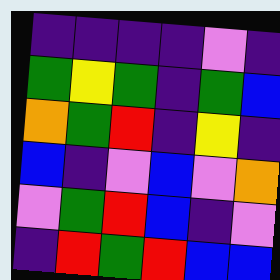[["indigo", "indigo", "indigo", "indigo", "violet", "indigo"], ["green", "yellow", "green", "indigo", "green", "blue"], ["orange", "green", "red", "indigo", "yellow", "indigo"], ["blue", "indigo", "violet", "blue", "violet", "orange"], ["violet", "green", "red", "blue", "indigo", "violet"], ["indigo", "red", "green", "red", "blue", "blue"]]